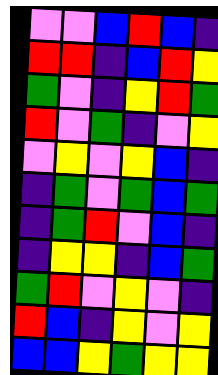[["violet", "violet", "blue", "red", "blue", "indigo"], ["red", "red", "indigo", "blue", "red", "yellow"], ["green", "violet", "indigo", "yellow", "red", "green"], ["red", "violet", "green", "indigo", "violet", "yellow"], ["violet", "yellow", "violet", "yellow", "blue", "indigo"], ["indigo", "green", "violet", "green", "blue", "green"], ["indigo", "green", "red", "violet", "blue", "indigo"], ["indigo", "yellow", "yellow", "indigo", "blue", "green"], ["green", "red", "violet", "yellow", "violet", "indigo"], ["red", "blue", "indigo", "yellow", "violet", "yellow"], ["blue", "blue", "yellow", "green", "yellow", "yellow"]]